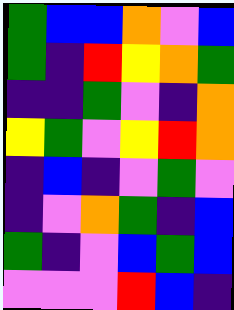[["green", "blue", "blue", "orange", "violet", "blue"], ["green", "indigo", "red", "yellow", "orange", "green"], ["indigo", "indigo", "green", "violet", "indigo", "orange"], ["yellow", "green", "violet", "yellow", "red", "orange"], ["indigo", "blue", "indigo", "violet", "green", "violet"], ["indigo", "violet", "orange", "green", "indigo", "blue"], ["green", "indigo", "violet", "blue", "green", "blue"], ["violet", "violet", "violet", "red", "blue", "indigo"]]